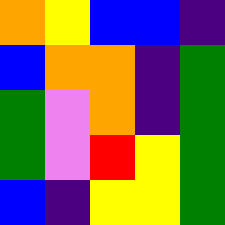[["orange", "yellow", "blue", "blue", "indigo"], ["blue", "orange", "orange", "indigo", "green"], ["green", "violet", "orange", "indigo", "green"], ["green", "violet", "red", "yellow", "green"], ["blue", "indigo", "yellow", "yellow", "green"]]